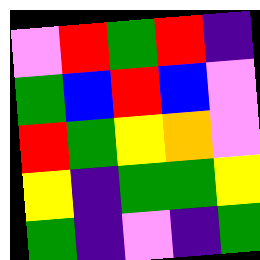[["violet", "red", "green", "red", "indigo"], ["green", "blue", "red", "blue", "violet"], ["red", "green", "yellow", "orange", "violet"], ["yellow", "indigo", "green", "green", "yellow"], ["green", "indigo", "violet", "indigo", "green"]]